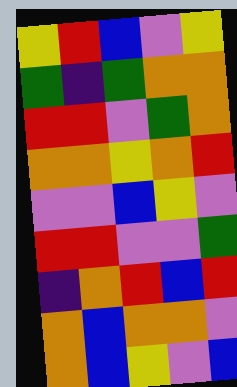[["yellow", "red", "blue", "violet", "yellow"], ["green", "indigo", "green", "orange", "orange"], ["red", "red", "violet", "green", "orange"], ["orange", "orange", "yellow", "orange", "red"], ["violet", "violet", "blue", "yellow", "violet"], ["red", "red", "violet", "violet", "green"], ["indigo", "orange", "red", "blue", "red"], ["orange", "blue", "orange", "orange", "violet"], ["orange", "blue", "yellow", "violet", "blue"]]